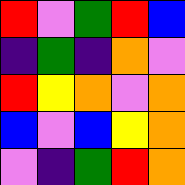[["red", "violet", "green", "red", "blue"], ["indigo", "green", "indigo", "orange", "violet"], ["red", "yellow", "orange", "violet", "orange"], ["blue", "violet", "blue", "yellow", "orange"], ["violet", "indigo", "green", "red", "orange"]]